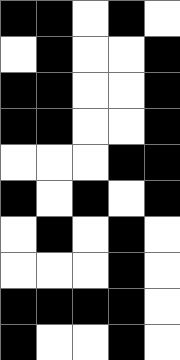[["black", "black", "white", "black", "white"], ["white", "black", "white", "white", "black"], ["black", "black", "white", "white", "black"], ["black", "black", "white", "white", "black"], ["white", "white", "white", "black", "black"], ["black", "white", "black", "white", "black"], ["white", "black", "white", "black", "white"], ["white", "white", "white", "black", "white"], ["black", "black", "black", "black", "white"], ["black", "white", "white", "black", "white"]]